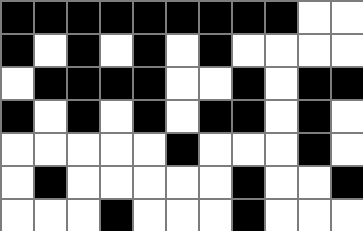[["black", "black", "black", "black", "black", "black", "black", "black", "black", "white", "white"], ["black", "white", "black", "white", "black", "white", "black", "white", "white", "white", "white"], ["white", "black", "black", "black", "black", "white", "white", "black", "white", "black", "black"], ["black", "white", "black", "white", "black", "white", "black", "black", "white", "black", "white"], ["white", "white", "white", "white", "white", "black", "white", "white", "white", "black", "white"], ["white", "black", "white", "white", "white", "white", "white", "black", "white", "white", "black"], ["white", "white", "white", "black", "white", "white", "white", "black", "white", "white", "white"]]